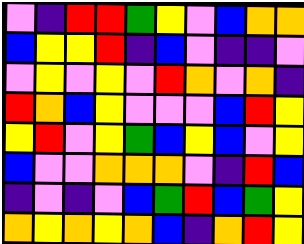[["violet", "indigo", "red", "red", "green", "yellow", "violet", "blue", "orange", "orange"], ["blue", "yellow", "yellow", "red", "indigo", "blue", "violet", "indigo", "indigo", "violet"], ["violet", "yellow", "violet", "yellow", "violet", "red", "orange", "violet", "orange", "indigo"], ["red", "orange", "blue", "yellow", "violet", "violet", "violet", "blue", "red", "yellow"], ["yellow", "red", "violet", "yellow", "green", "blue", "yellow", "blue", "violet", "yellow"], ["blue", "violet", "violet", "orange", "orange", "orange", "violet", "indigo", "red", "blue"], ["indigo", "violet", "indigo", "violet", "blue", "green", "red", "blue", "green", "yellow"], ["orange", "yellow", "orange", "yellow", "orange", "blue", "indigo", "orange", "red", "yellow"]]